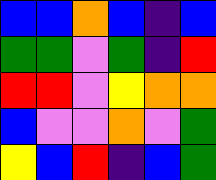[["blue", "blue", "orange", "blue", "indigo", "blue"], ["green", "green", "violet", "green", "indigo", "red"], ["red", "red", "violet", "yellow", "orange", "orange"], ["blue", "violet", "violet", "orange", "violet", "green"], ["yellow", "blue", "red", "indigo", "blue", "green"]]